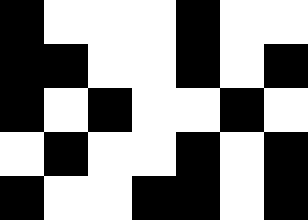[["black", "white", "white", "white", "black", "white", "white"], ["black", "black", "white", "white", "black", "white", "black"], ["black", "white", "black", "white", "white", "black", "white"], ["white", "black", "white", "white", "black", "white", "black"], ["black", "white", "white", "black", "black", "white", "black"]]